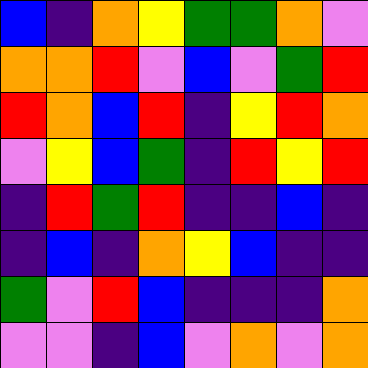[["blue", "indigo", "orange", "yellow", "green", "green", "orange", "violet"], ["orange", "orange", "red", "violet", "blue", "violet", "green", "red"], ["red", "orange", "blue", "red", "indigo", "yellow", "red", "orange"], ["violet", "yellow", "blue", "green", "indigo", "red", "yellow", "red"], ["indigo", "red", "green", "red", "indigo", "indigo", "blue", "indigo"], ["indigo", "blue", "indigo", "orange", "yellow", "blue", "indigo", "indigo"], ["green", "violet", "red", "blue", "indigo", "indigo", "indigo", "orange"], ["violet", "violet", "indigo", "blue", "violet", "orange", "violet", "orange"]]